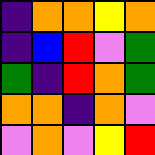[["indigo", "orange", "orange", "yellow", "orange"], ["indigo", "blue", "red", "violet", "green"], ["green", "indigo", "red", "orange", "green"], ["orange", "orange", "indigo", "orange", "violet"], ["violet", "orange", "violet", "yellow", "red"]]